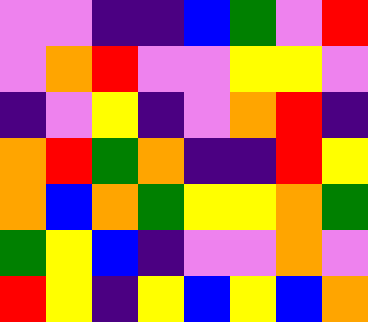[["violet", "violet", "indigo", "indigo", "blue", "green", "violet", "red"], ["violet", "orange", "red", "violet", "violet", "yellow", "yellow", "violet"], ["indigo", "violet", "yellow", "indigo", "violet", "orange", "red", "indigo"], ["orange", "red", "green", "orange", "indigo", "indigo", "red", "yellow"], ["orange", "blue", "orange", "green", "yellow", "yellow", "orange", "green"], ["green", "yellow", "blue", "indigo", "violet", "violet", "orange", "violet"], ["red", "yellow", "indigo", "yellow", "blue", "yellow", "blue", "orange"]]